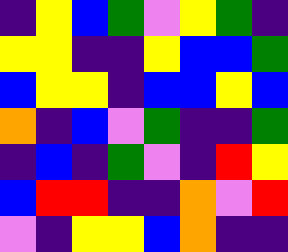[["indigo", "yellow", "blue", "green", "violet", "yellow", "green", "indigo"], ["yellow", "yellow", "indigo", "indigo", "yellow", "blue", "blue", "green"], ["blue", "yellow", "yellow", "indigo", "blue", "blue", "yellow", "blue"], ["orange", "indigo", "blue", "violet", "green", "indigo", "indigo", "green"], ["indigo", "blue", "indigo", "green", "violet", "indigo", "red", "yellow"], ["blue", "red", "red", "indigo", "indigo", "orange", "violet", "red"], ["violet", "indigo", "yellow", "yellow", "blue", "orange", "indigo", "indigo"]]